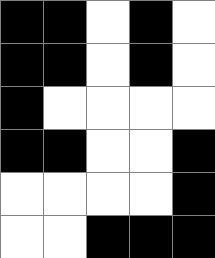[["black", "black", "white", "black", "white"], ["black", "black", "white", "black", "white"], ["black", "white", "white", "white", "white"], ["black", "black", "white", "white", "black"], ["white", "white", "white", "white", "black"], ["white", "white", "black", "black", "black"]]